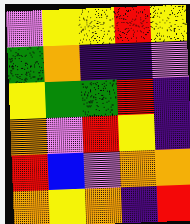[["violet", "yellow", "yellow", "red", "yellow"], ["green", "orange", "indigo", "indigo", "violet"], ["yellow", "green", "green", "red", "indigo"], ["orange", "violet", "red", "yellow", "indigo"], ["red", "blue", "violet", "orange", "orange"], ["orange", "yellow", "orange", "indigo", "red"]]